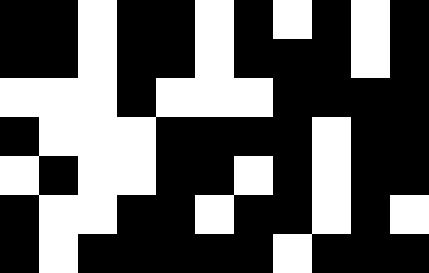[["black", "black", "white", "black", "black", "white", "black", "white", "black", "white", "black"], ["black", "black", "white", "black", "black", "white", "black", "black", "black", "white", "black"], ["white", "white", "white", "black", "white", "white", "white", "black", "black", "black", "black"], ["black", "white", "white", "white", "black", "black", "black", "black", "white", "black", "black"], ["white", "black", "white", "white", "black", "black", "white", "black", "white", "black", "black"], ["black", "white", "white", "black", "black", "white", "black", "black", "white", "black", "white"], ["black", "white", "black", "black", "black", "black", "black", "white", "black", "black", "black"]]